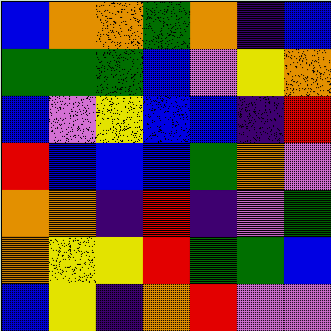[["blue", "orange", "orange", "green", "orange", "indigo", "blue"], ["green", "green", "green", "blue", "violet", "yellow", "orange"], ["blue", "violet", "yellow", "blue", "blue", "indigo", "red"], ["red", "blue", "blue", "blue", "green", "orange", "violet"], ["orange", "orange", "indigo", "red", "indigo", "violet", "green"], ["orange", "yellow", "yellow", "red", "green", "green", "blue"], ["blue", "yellow", "indigo", "orange", "red", "violet", "violet"]]